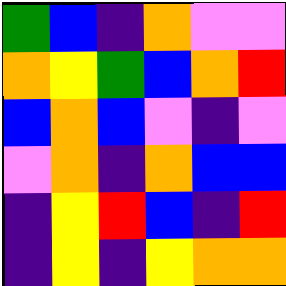[["green", "blue", "indigo", "orange", "violet", "violet"], ["orange", "yellow", "green", "blue", "orange", "red"], ["blue", "orange", "blue", "violet", "indigo", "violet"], ["violet", "orange", "indigo", "orange", "blue", "blue"], ["indigo", "yellow", "red", "blue", "indigo", "red"], ["indigo", "yellow", "indigo", "yellow", "orange", "orange"]]